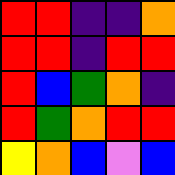[["red", "red", "indigo", "indigo", "orange"], ["red", "red", "indigo", "red", "red"], ["red", "blue", "green", "orange", "indigo"], ["red", "green", "orange", "red", "red"], ["yellow", "orange", "blue", "violet", "blue"]]